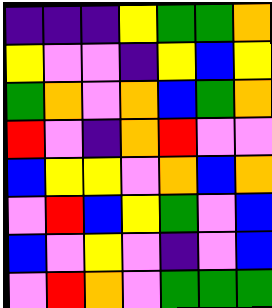[["indigo", "indigo", "indigo", "yellow", "green", "green", "orange"], ["yellow", "violet", "violet", "indigo", "yellow", "blue", "yellow"], ["green", "orange", "violet", "orange", "blue", "green", "orange"], ["red", "violet", "indigo", "orange", "red", "violet", "violet"], ["blue", "yellow", "yellow", "violet", "orange", "blue", "orange"], ["violet", "red", "blue", "yellow", "green", "violet", "blue"], ["blue", "violet", "yellow", "violet", "indigo", "violet", "blue"], ["violet", "red", "orange", "violet", "green", "green", "green"]]